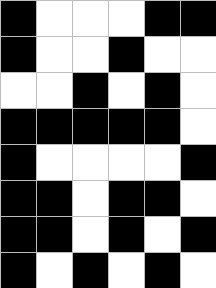[["black", "white", "white", "white", "black", "black"], ["black", "white", "white", "black", "white", "white"], ["white", "white", "black", "white", "black", "white"], ["black", "black", "black", "black", "black", "white"], ["black", "white", "white", "white", "white", "black"], ["black", "black", "white", "black", "black", "white"], ["black", "black", "white", "black", "white", "black"], ["black", "white", "black", "white", "black", "white"]]